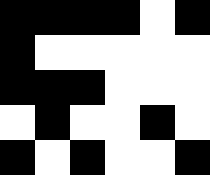[["black", "black", "black", "black", "white", "black"], ["black", "white", "white", "white", "white", "white"], ["black", "black", "black", "white", "white", "white"], ["white", "black", "white", "white", "black", "white"], ["black", "white", "black", "white", "white", "black"]]